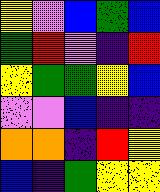[["yellow", "violet", "blue", "green", "blue"], ["green", "red", "violet", "indigo", "red"], ["yellow", "green", "green", "yellow", "blue"], ["violet", "violet", "blue", "indigo", "indigo"], ["orange", "orange", "indigo", "red", "yellow"], ["blue", "indigo", "green", "yellow", "yellow"]]